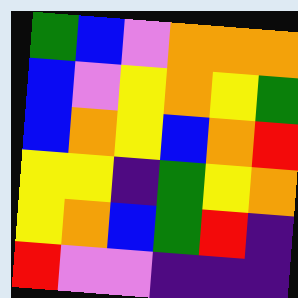[["green", "blue", "violet", "orange", "orange", "orange"], ["blue", "violet", "yellow", "orange", "yellow", "green"], ["blue", "orange", "yellow", "blue", "orange", "red"], ["yellow", "yellow", "indigo", "green", "yellow", "orange"], ["yellow", "orange", "blue", "green", "red", "indigo"], ["red", "violet", "violet", "indigo", "indigo", "indigo"]]